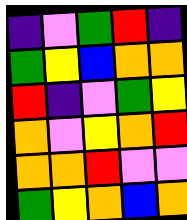[["indigo", "violet", "green", "red", "indigo"], ["green", "yellow", "blue", "orange", "orange"], ["red", "indigo", "violet", "green", "yellow"], ["orange", "violet", "yellow", "orange", "red"], ["orange", "orange", "red", "violet", "violet"], ["green", "yellow", "orange", "blue", "orange"]]